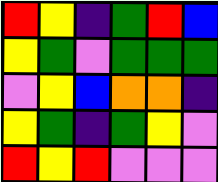[["red", "yellow", "indigo", "green", "red", "blue"], ["yellow", "green", "violet", "green", "green", "green"], ["violet", "yellow", "blue", "orange", "orange", "indigo"], ["yellow", "green", "indigo", "green", "yellow", "violet"], ["red", "yellow", "red", "violet", "violet", "violet"]]